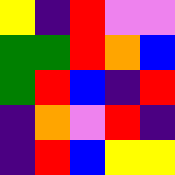[["yellow", "indigo", "red", "violet", "violet"], ["green", "green", "red", "orange", "blue"], ["green", "red", "blue", "indigo", "red"], ["indigo", "orange", "violet", "red", "indigo"], ["indigo", "red", "blue", "yellow", "yellow"]]